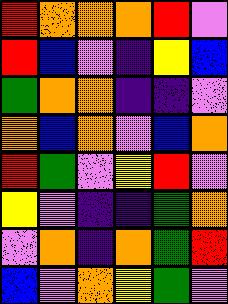[["red", "orange", "orange", "orange", "red", "violet"], ["red", "blue", "violet", "indigo", "yellow", "blue"], ["green", "orange", "orange", "indigo", "indigo", "violet"], ["orange", "blue", "orange", "violet", "blue", "orange"], ["red", "green", "violet", "yellow", "red", "violet"], ["yellow", "violet", "indigo", "indigo", "green", "orange"], ["violet", "orange", "indigo", "orange", "green", "red"], ["blue", "violet", "orange", "yellow", "green", "violet"]]